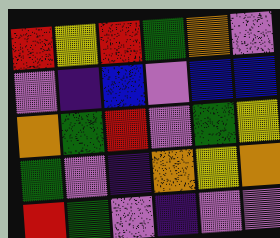[["red", "yellow", "red", "green", "orange", "violet"], ["violet", "indigo", "blue", "violet", "blue", "blue"], ["orange", "green", "red", "violet", "green", "yellow"], ["green", "violet", "indigo", "orange", "yellow", "orange"], ["red", "green", "violet", "indigo", "violet", "violet"]]